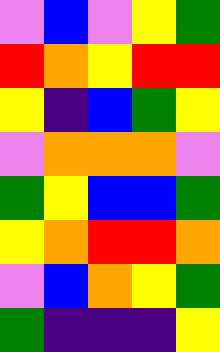[["violet", "blue", "violet", "yellow", "green"], ["red", "orange", "yellow", "red", "red"], ["yellow", "indigo", "blue", "green", "yellow"], ["violet", "orange", "orange", "orange", "violet"], ["green", "yellow", "blue", "blue", "green"], ["yellow", "orange", "red", "red", "orange"], ["violet", "blue", "orange", "yellow", "green"], ["green", "indigo", "indigo", "indigo", "yellow"]]